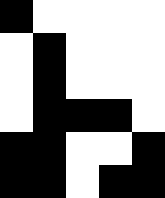[["black", "white", "white", "white", "white"], ["white", "black", "white", "white", "white"], ["white", "black", "white", "white", "white"], ["white", "black", "black", "black", "white"], ["black", "black", "white", "white", "black"], ["black", "black", "white", "black", "black"]]